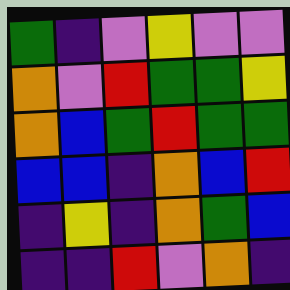[["green", "indigo", "violet", "yellow", "violet", "violet"], ["orange", "violet", "red", "green", "green", "yellow"], ["orange", "blue", "green", "red", "green", "green"], ["blue", "blue", "indigo", "orange", "blue", "red"], ["indigo", "yellow", "indigo", "orange", "green", "blue"], ["indigo", "indigo", "red", "violet", "orange", "indigo"]]